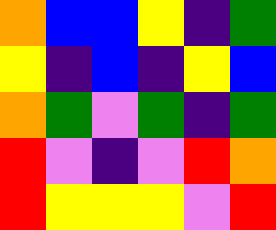[["orange", "blue", "blue", "yellow", "indigo", "green"], ["yellow", "indigo", "blue", "indigo", "yellow", "blue"], ["orange", "green", "violet", "green", "indigo", "green"], ["red", "violet", "indigo", "violet", "red", "orange"], ["red", "yellow", "yellow", "yellow", "violet", "red"]]